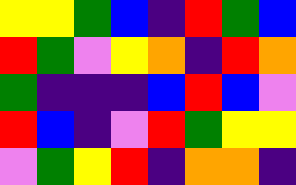[["yellow", "yellow", "green", "blue", "indigo", "red", "green", "blue"], ["red", "green", "violet", "yellow", "orange", "indigo", "red", "orange"], ["green", "indigo", "indigo", "indigo", "blue", "red", "blue", "violet"], ["red", "blue", "indigo", "violet", "red", "green", "yellow", "yellow"], ["violet", "green", "yellow", "red", "indigo", "orange", "orange", "indigo"]]